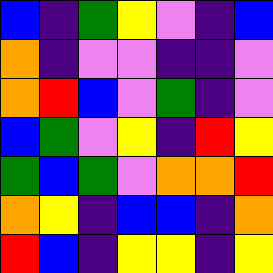[["blue", "indigo", "green", "yellow", "violet", "indigo", "blue"], ["orange", "indigo", "violet", "violet", "indigo", "indigo", "violet"], ["orange", "red", "blue", "violet", "green", "indigo", "violet"], ["blue", "green", "violet", "yellow", "indigo", "red", "yellow"], ["green", "blue", "green", "violet", "orange", "orange", "red"], ["orange", "yellow", "indigo", "blue", "blue", "indigo", "orange"], ["red", "blue", "indigo", "yellow", "yellow", "indigo", "yellow"]]